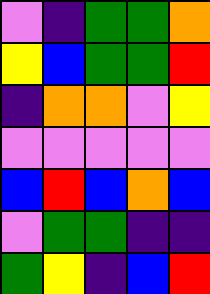[["violet", "indigo", "green", "green", "orange"], ["yellow", "blue", "green", "green", "red"], ["indigo", "orange", "orange", "violet", "yellow"], ["violet", "violet", "violet", "violet", "violet"], ["blue", "red", "blue", "orange", "blue"], ["violet", "green", "green", "indigo", "indigo"], ["green", "yellow", "indigo", "blue", "red"]]